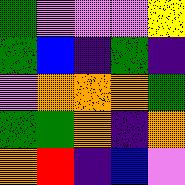[["green", "violet", "violet", "violet", "yellow"], ["green", "blue", "indigo", "green", "indigo"], ["violet", "orange", "orange", "orange", "green"], ["green", "green", "orange", "indigo", "orange"], ["orange", "red", "indigo", "blue", "violet"]]